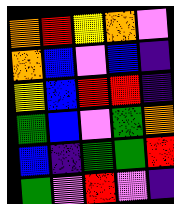[["orange", "red", "yellow", "orange", "violet"], ["orange", "blue", "violet", "blue", "indigo"], ["yellow", "blue", "red", "red", "indigo"], ["green", "blue", "violet", "green", "orange"], ["blue", "indigo", "green", "green", "red"], ["green", "violet", "red", "violet", "indigo"]]